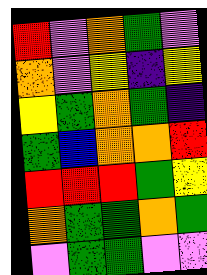[["red", "violet", "orange", "green", "violet"], ["orange", "violet", "yellow", "indigo", "yellow"], ["yellow", "green", "orange", "green", "indigo"], ["green", "blue", "orange", "orange", "red"], ["red", "red", "red", "green", "yellow"], ["orange", "green", "green", "orange", "green"], ["violet", "green", "green", "violet", "violet"]]